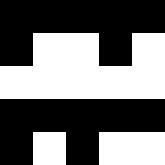[["black", "black", "black", "black", "black"], ["black", "white", "white", "black", "white"], ["white", "white", "white", "white", "white"], ["black", "black", "black", "black", "black"], ["black", "white", "black", "white", "white"]]